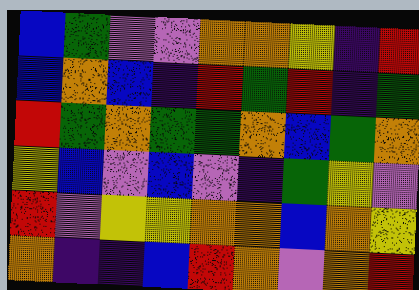[["blue", "green", "violet", "violet", "orange", "orange", "yellow", "indigo", "red"], ["blue", "orange", "blue", "indigo", "red", "green", "red", "indigo", "green"], ["red", "green", "orange", "green", "green", "orange", "blue", "green", "orange"], ["yellow", "blue", "violet", "blue", "violet", "indigo", "green", "yellow", "violet"], ["red", "violet", "yellow", "yellow", "orange", "orange", "blue", "orange", "yellow"], ["orange", "indigo", "indigo", "blue", "red", "orange", "violet", "orange", "red"]]